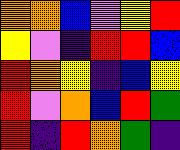[["orange", "orange", "blue", "violet", "yellow", "red"], ["yellow", "violet", "indigo", "red", "red", "blue"], ["red", "orange", "yellow", "indigo", "blue", "yellow"], ["red", "violet", "orange", "blue", "red", "green"], ["red", "indigo", "red", "orange", "green", "indigo"]]